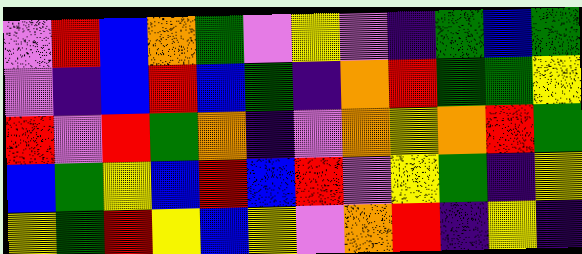[["violet", "red", "blue", "orange", "green", "violet", "yellow", "violet", "indigo", "green", "blue", "green"], ["violet", "indigo", "blue", "red", "blue", "green", "indigo", "orange", "red", "green", "green", "yellow"], ["red", "violet", "red", "green", "orange", "indigo", "violet", "orange", "yellow", "orange", "red", "green"], ["blue", "green", "yellow", "blue", "red", "blue", "red", "violet", "yellow", "green", "indigo", "yellow"], ["yellow", "green", "red", "yellow", "blue", "yellow", "violet", "orange", "red", "indigo", "yellow", "indigo"]]